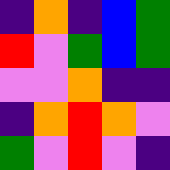[["indigo", "orange", "indigo", "blue", "green"], ["red", "violet", "green", "blue", "green"], ["violet", "violet", "orange", "indigo", "indigo"], ["indigo", "orange", "red", "orange", "violet"], ["green", "violet", "red", "violet", "indigo"]]